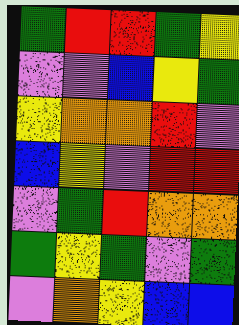[["green", "red", "red", "green", "yellow"], ["violet", "violet", "blue", "yellow", "green"], ["yellow", "orange", "orange", "red", "violet"], ["blue", "yellow", "violet", "red", "red"], ["violet", "green", "red", "orange", "orange"], ["green", "yellow", "green", "violet", "green"], ["violet", "orange", "yellow", "blue", "blue"]]